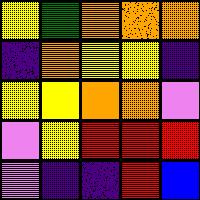[["yellow", "green", "orange", "orange", "orange"], ["indigo", "orange", "yellow", "yellow", "indigo"], ["yellow", "yellow", "orange", "orange", "violet"], ["violet", "yellow", "red", "red", "red"], ["violet", "indigo", "indigo", "red", "blue"]]